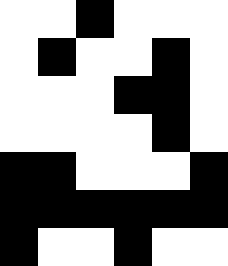[["white", "white", "black", "white", "white", "white"], ["white", "black", "white", "white", "black", "white"], ["white", "white", "white", "black", "black", "white"], ["white", "white", "white", "white", "black", "white"], ["black", "black", "white", "white", "white", "black"], ["black", "black", "black", "black", "black", "black"], ["black", "white", "white", "black", "white", "white"]]